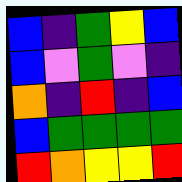[["blue", "indigo", "green", "yellow", "blue"], ["blue", "violet", "green", "violet", "indigo"], ["orange", "indigo", "red", "indigo", "blue"], ["blue", "green", "green", "green", "green"], ["red", "orange", "yellow", "yellow", "red"]]